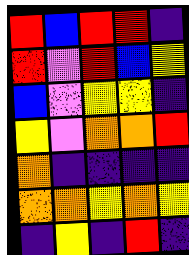[["red", "blue", "red", "red", "indigo"], ["red", "violet", "red", "blue", "yellow"], ["blue", "violet", "yellow", "yellow", "indigo"], ["yellow", "violet", "orange", "orange", "red"], ["orange", "indigo", "indigo", "indigo", "indigo"], ["orange", "orange", "yellow", "orange", "yellow"], ["indigo", "yellow", "indigo", "red", "indigo"]]